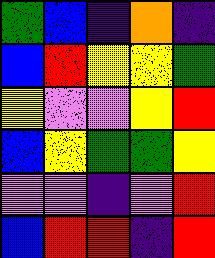[["green", "blue", "indigo", "orange", "indigo"], ["blue", "red", "yellow", "yellow", "green"], ["yellow", "violet", "violet", "yellow", "red"], ["blue", "yellow", "green", "green", "yellow"], ["violet", "violet", "indigo", "violet", "red"], ["blue", "red", "red", "indigo", "red"]]